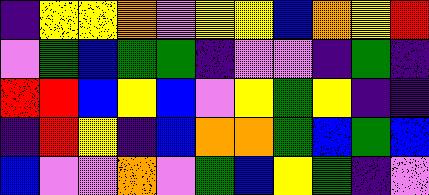[["indigo", "yellow", "yellow", "orange", "violet", "yellow", "yellow", "blue", "orange", "yellow", "red"], ["violet", "green", "blue", "green", "green", "indigo", "violet", "violet", "indigo", "green", "indigo"], ["red", "red", "blue", "yellow", "blue", "violet", "yellow", "green", "yellow", "indigo", "indigo"], ["indigo", "red", "yellow", "indigo", "blue", "orange", "orange", "green", "blue", "green", "blue"], ["blue", "violet", "violet", "orange", "violet", "green", "blue", "yellow", "green", "indigo", "violet"]]